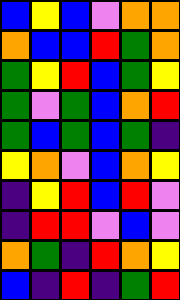[["blue", "yellow", "blue", "violet", "orange", "orange"], ["orange", "blue", "blue", "red", "green", "orange"], ["green", "yellow", "red", "blue", "green", "yellow"], ["green", "violet", "green", "blue", "orange", "red"], ["green", "blue", "green", "blue", "green", "indigo"], ["yellow", "orange", "violet", "blue", "orange", "yellow"], ["indigo", "yellow", "red", "blue", "red", "violet"], ["indigo", "red", "red", "violet", "blue", "violet"], ["orange", "green", "indigo", "red", "orange", "yellow"], ["blue", "indigo", "red", "indigo", "green", "red"]]